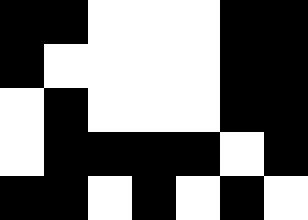[["black", "black", "white", "white", "white", "black", "black"], ["black", "white", "white", "white", "white", "black", "black"], ["white", "black", "white", "white", "white", "black", "black"], ["white", "black", "black", "black", "black", "white", "black"], ["black", "black", "white", "black", "white", "black", "white"]]